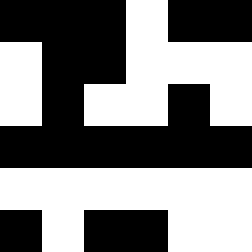[["black", "black", "black", "white", "black", "black"], ["white", "black", "black", "white", "white", "white"], ["white", "black", "white", "white", "black", "white"], ["black", "black", "black", "black", "black", "black"], ["white", "white", "white", "white", "white", "white"], ["black", "white", "black", "black", "white", "white"]]